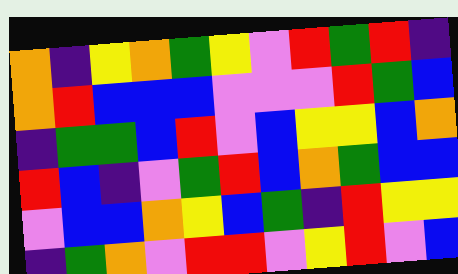[["orange", "indigo", "yellow", "orange", "green", "yellow", "violet", "red", "green", "red", "indigo"], ["orange", "red", "blue", "blue", "blue", "violet", "violet", "violet", "red", "green", "blue"], ["indigo", "green", "green", "blue", "red", "violet", "blue", "yellow", "yellow", "blue", "orange"], ["red", "blue", "indigo", "violet", "green", "red", "blue", "orange", "green", "blue", "blue"], ["violet", "blue", "blue", "orange", "yellow", "blue", "green", "indigo", "red", "yellow", "yellow"], ["indigo", "green", "orange", "violet", "red", "red", "violet", "yellow", "red", "violet", "blue"]]